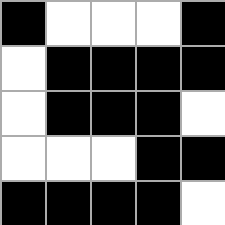[["black", "white", "white", "white", "black"], ["white", "black", "black", "black", "black"], ["white", "black", "black", "black", "white"], ["white", "white", "white", "black", "black"], ["black", "black", "black", "black", "white"]]